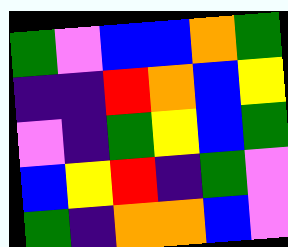[["green", "violet", "blue", "blue", "orange", "green"], ["indigo", "indigo", "red", "orange", "blue", "yellow"], ["violet", "indigo", "green", "yellow", "blue", "green"], ["blue", "yellow", "red", "indigo", "green", "violet"], ["green", "indigo", "orange", "orange", "blue", "violet"]]